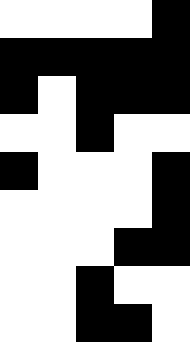[["white", "white", "white", "white", "black"], ["black", "black", "black", "black", "black"], ["black", "white", "black", "black", "black"], ["white", "white", "black", "white", "white"], ["black", "white", "white", "white", "black"], ["white", "white", "white", "white", "black"], ["white", "white", "white", "black", "black"], ["white", "white", "black", "white", "white"], ["white", "white", "black", "black", "white"]]